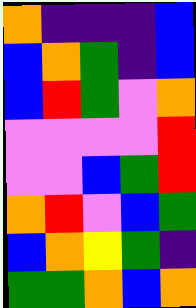[["orange", "indigo", "indigo", "indigo", "blue"], ["blue", "orange", "green", "indigo", "blue"], ["blue", "red", "green", "violet", "orange"], ["violet", "violet", "violet", "violet", "red"], ["violet", "violet", "blue", "green", "red"], ["orange", "red", "violet", "blue", "green"], ["blue", "orange", "yellow", "green", "indigo"], ["green", "green", "orange", "blue", "orange"]]